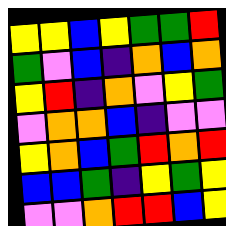[["yellow", "yellow", "blue", "yellow", "green", "green", "red"], ["green", "violet", "blue", "indigo", "orange", "blue", "orange"], ["yellow", "red", "indigo", "orange", "violet", "yellow", "green"], ["violet", "orange", "orange", "blue", "indigo", "violet", "violet"], ["yellow", "orange", "blue", "green", "red", "orange", "red"], ["blue", "blue", "green", "indigo", "yellow", "green", "yellow"], ["violet", "violet", "orange", "red", "red", "blue", "yellow"]]